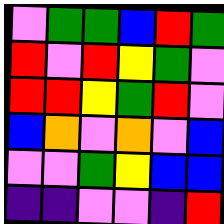[["violet", "green", "green", "blue", "red", "green"], ["red", "violet", "red", "yellow", "green", "violet"], ["red", "red", "yellow", "green", "red", "violet"], ["blue", "orange", "violet", "orange", "violet", "blue"], ["violet", "violet", "green", "yellow", "blue", "blue"], ["indigo", "indigo", "violet", "violet", "indigo", "red"]]